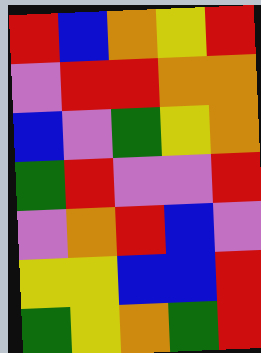[["red", "blue", "orange", "yellow", "red"], ["violet", "red", "red", "orange", "orange"], ["blue", "violet", "green", "yellow", "orange"], ["green", "red", "violet", "violet", "red"], ["violet", "orange", "red", "blue", "violet"], ["yellow", "yellow", "blue", "blue", "red"], ["green", "yellow", "orange", "green", "red"]]